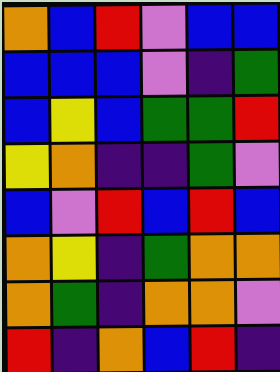[["orange", "blue", "red", "violet", "blue", "blue"], ["blue", "blue", "blue", "violet", "indigo", "green"], ["blue", "yellow", "blue", "green", "green", "red"], ["yellow", "orange", "indigo", "indigo", "green", "violet"], ["blue", "violet", "red", "blue", "red", "blue"], ["orange", "yellow", "indigo", "green", "orange", "orange"], ["orange", "green", "indigo", "orange", "orange", "violet"], ["red", "indigo", "orange", "blue", "red", "indigo"]]